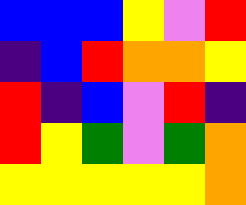[["blue", "blue", "blue", "yellow", "violet", "red"], ["indigo", "blue", "red", "orange", "orange", "yellow"], ["red", "indigo", "blue", "violet", "red", "indigo"], ["red", "yellow", "green", "violet", "green", "orange"], ["yellow", "yellow", "yellow", "yellow", "yellow", "orange"]]